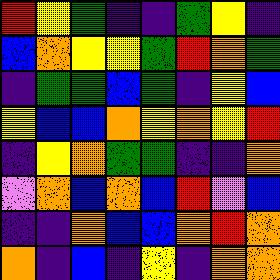[["red", "yellow", "green", "indigo", "indigo", "green", "yellow", "indigo"], ["blue", "orange", "yellow", "yellow", "green", "red", "orange", "green"], ["indigo", "green", "green", "blue", "green", "indigo", "yellow", "blue"], ["yellow", "blue", "blue", "orange", "yellow", "orange", "yellow", "red"], ["indigo", "yellow", "orange", "green", "green", "indigo", "indigo", "orange"], ["violet", "orange", "blue", "orange", "blue", "red", "violet", "blue"], ["indigo", "indigo", "orange", "blue", "blue", "orange", "red", "orange"], ["orange", "indigo", "blue", "indigo", "yellow", "indigo", "orange", "orange"]]